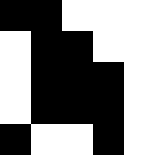[["black", "black", "white", "white", "white"], ["white", "black", "black", "white", "white"], ["white", "black", "black", "black", "white"], ["white", "black", "black", "black", "white"], ["black", "white", "white", "black", "white"]]